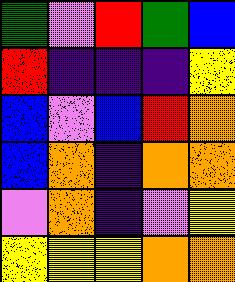[["green", "violet", "red", "green", "blue"], ["red", "indigo", "indigo", "indigo", "yellow"], ["blue", "violet", "blue", "red", "orange"], ["blue", "orange", "indigo", "orange", "orange"], ["violet", "orange", "indigo", "violet", "yellow"], ["yellow", "yellow", "yellow", "orange", "orange"]]